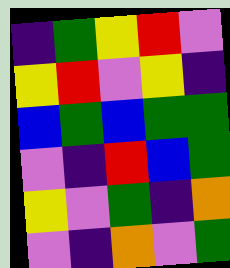[["indigo", "green", "yellow", "red", "violet"], ["yellow", "red", "violet", "yellow", "indigo"], ["blue", "green", "blue", "green", "green"], ["violet", "indigo", "red", "blue", "green"], ["yellow", "violet", "green", "indigo", "orange"], ["violet", "indigo", "orange", "violet", "green"]]